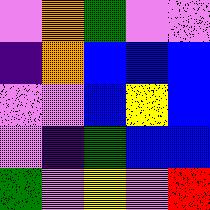[["violet", "orange", "green", "violet", "violet"], ["indigo", "orange", "blue", "blue", "blue"], ["violet", "violet", "blue", "yellow", "blue"], ["violet", "indigo", "green", "blue", "blue"], ["green", "violet", "yellow", "violet", "red"]]